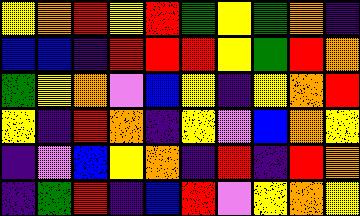[["yellow", "orange", "red", "yellow", "red", "green", "yellow", "green", "orange", "indigo"], ["blue", "blue", "indigo", "red", "red", "red", "yellow", "green", "red", "orange"], ["green", "yellow", "orange", "violet", "blue", "yellow", "indigo", "yellow", "orange", "red"], ["yellow", "indigo", "red", "orange", "indigo", "yellow", "violet", "blue", "orange", "yellow"], ["indigo", "violet", "blue", "yellow", "orange", "indigo", "red", "indigo", "red", "orange"], ["indigo", "green", "red", "indigo", "blue", "red", "violet", "yellow", "orange", "yellow"]]